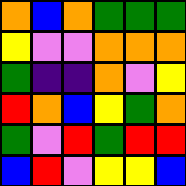[["orange", "blue", "orange", "green", "green", "green"], ["yellow", "violet", "violet", "orange", "orange", "orange"], ["green", "indigo", "indigo", "orange", "violet", "yellow"], ["red", "orange", "blue", "yellow", "green", "orange"], ["green", "violet", "red", "green", "red", "red"], ["blue", "red", "violet", "yellow", "yellow", "blue"]]